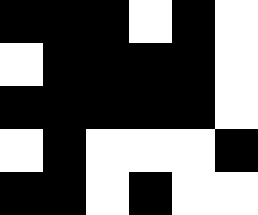[["black", "black", "black", "white", "black", "white"], ["white", "black", "black", "black", "black", "white"], ["black", "black", "black", "black", "black", "white"], ["white", "black", "white", "white", "white", "black"], ["black", "black", "white", "black", "white", "white"]]